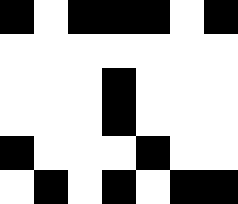[["black", "white", "black", "black", "black", "white", "black"], ["white", "white", "white", "white", "white", "white", "white"], ["white", "white", "white", "black", "white", "white", "white"], ["white", "white", "white", "black", "white", "white", "white"], ["black", "white", "white", "white", "black", "white", "white"], ["white", "black", "white", "black", "white", "black", "black"]]